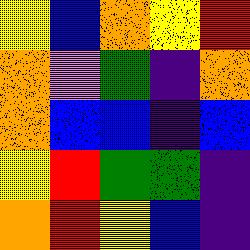[["yellow", "blue", "orange", "yellow", "red"], ["orange", "violet", "green", "indigo", "orange"], ["orange", "blue", "blue", "indigo", "blue"], ["yellow", "red", "green", "green", "indigo"], ["orange", "red", "yellow", "blue", "indigo"]]